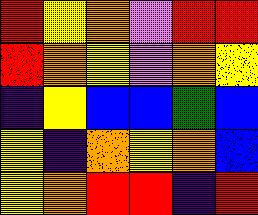[["red", "yellow", "orange", "violet", "red", "red"], ["red", "orange", "yellow", "violet", "orange", "yellow"], ["indigo", "yellow", "blue", "blue", "green", "blue"], ["yellow", "indigo", "orange", "yellow", "orange", "blue"], ["yellow", "orange", "red", "red", "indigo", "red"]]